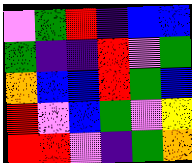[["violet", "green", "red", "indigo", "blue", "blue"], ["green", "indigo", "indigo", "red", "violet", "green"], ["orange", "blue", "blue", "red", "green", "blue"], ["red", "violet", "blue", "green", "violet", "yellow"], ["red", "red", "violet", "indigo", "green", "orange"]]